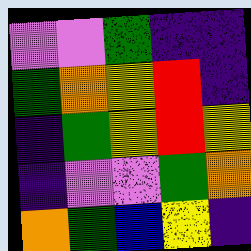[["violet", "violet", "green", "indigo", "indigo"], ["green", "orange", "yellow", "red", "indigo"], ["indigo", "green", "yellow", "red", "yellow"], ["indigo", "violet", "violet", "green", "orange"], ["orange", "green", "blue", "yellow", "indigo"]]